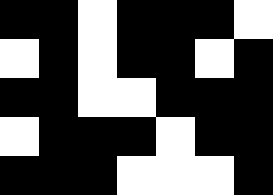[["black", "black", "white", "black", "black", "black", "white"], ["white", "black", "white", "black", "black", "white", "black"], ["black", "black", "white", "white", "black", "black", "black"], ["white", "black", "black", "black", "white", "black", "black"], ["black", "black", "black", "white", "white", "white", "black"]]